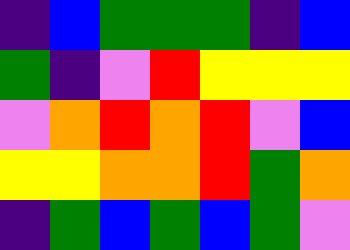[["indigo", "blue", "green", "green", "green", "indigo", "blue"], ["green", "indigo", "violet", "red", "yellow", "yellow", "yellow"], ["violet", "orange", "red", "orange", "red", "violet", "blue"], ["yellow", "yellow", "orange", "orange", "red", "green", "orange"], ["indigo", "green", "blue", "green", "blue", "green", "violet"]]